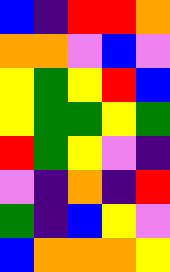[["blue", "indigo", "red", "red", "orange"], ["orange", "orange", "violet", "blue", "violet"], ["yellow", "green", "yellow", "red", "blue"], ["yellow", "green", "green", "yellow", "green"], ["red", "green", "yellow", "violet", "indigo"], ["violet", "indigo", "orange", "indigo", "red"], ["green", "indigo", "blue", "yellow", "violet"], ["blue", "orange", "orange", "orange", "yellow"]]